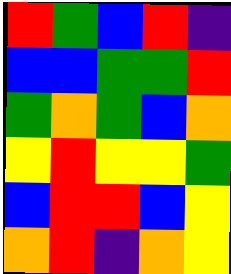[["red", "green", "blue", "red", "indigo"], ["blue", "blue", "green", "green", "red"], ["green", "orange", "green", "blue", "orange"], ["yellow", "red", "yellow", "yellow", "green"], ["blue", "red", "red", "blue", "yellow"], ["orange", "red", "indigo", "orange", "yellow"]]